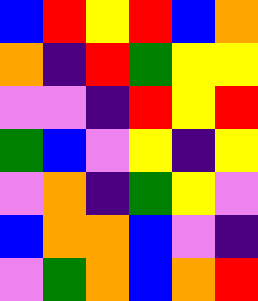[["blue", "red", "yellow", "red", "blue", "orange"], ["orange", "indigo", "red", "green", "yellow", "yellow"], ["violet", "violet", "indigo", "red", "yellow", "red"], ["green", "blue", "violet", "yellow", "indigo", "yellow"], ["violet", "orange", "indigo", "green", "yellow", "violet"], ["blue", "orange", "orange", "blue", "violet", "indigo"], ["violet", "green", "orange", "blue", "orange", "red"]]